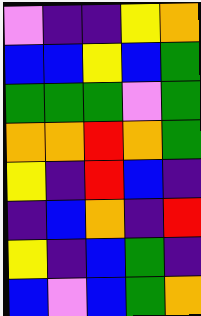[["violet", "indigo", "indigo", "yellow", "orange"], ["blue", "blue", "yellow", "blue", "green"], ["green", "green", "green", "violet", "green"], ["orange", "orange", "red", "orange", "green"], ["yellow", "indigo", "red", "blue", "indigo"], ["indigo", "blue", "orange", "indigo", "red"], ["yellow", "indigo", "blue", "green", "indigo"], ["blue", "violet", "blue", "green", "orange"]]